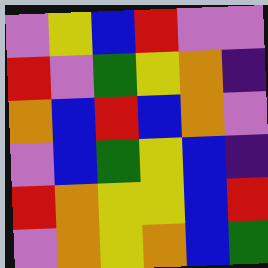[["violet", "yellow", "blue", "red", "violet", "violet"], ["red", "violet", "green", "yellow", "orange", "indigo"], ["orange", "blue", "red", "blue", "orange", "violet"], ["violet", "blue", "green", "yellow", "blue", "indigo"], ["red", "orange", "yellow", "yellow", "blue", "red"], ["violet", "orange", "yellow", "orange", "blue", "green"]]